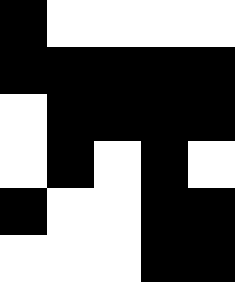[["black", "white", "white", "white", "white"], ["black", "black", "black", "black", "black"], ["white", "black", "black", "black", "black"], ["white", "black", "white", "black", "white"], ["black", "white", "white", "black", "black"], ["white", "white", "white", "black", "black"]]